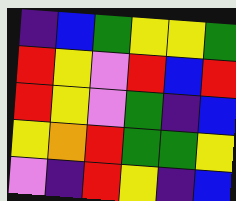[["indigo", "blue", "green", "yellow", "yellow", "green"], ["red", "yellow", "violet", "red", "blue", "red"], ["red", "yellow", "violet", "green", "indigo", "blue"], ["yellow", "orange", "red", "green", "green", "yellow"], ["violet", "indigo", "red", "yellow", "indigo", "blue"]]